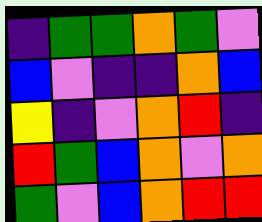[["indigo", "green", "green", "orange", "green", "violet"], ["blue", "violet", "indigo", "indigo", "orange", "blue"], ["yellow", "indigo", "violet", "orange", "red", "indigo"], ["red", "green", "blue", "orange", "violet", "orange"], ["green", "violet", "blue", "orange", "red", "red"]]